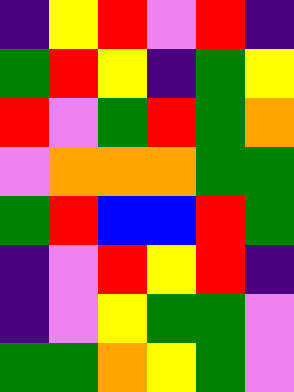[["indigo", "yellow", "red", "violet", "red", "indigo"], ["green", "red", "yellow", "indigo", "green", "yellow"], ["red", "violet", "green", "red", "green", "orange"], ["violet", "orange", "orange", "orange", "green", "green"], ["green", "red", "blue", "blue", "red", "green"], ["indigo", "violet", "red", "yellow", "red", "indigo"], ["indigo", "violet", "yellow", "green", "green", "violet"], ["green", "green", "orange", "yellow", "green", "violet"]]